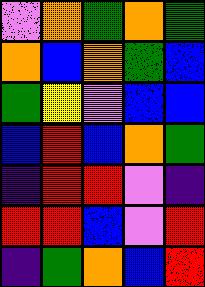[["violet", "orange", "green", "orange", "green"], ["orange", "blue", "orange", "green", "blue"], ["green", "yellow", "violet", "blue", "blue"], ["blue", "red", "blue", "orange", "green"], ["indigo", "red", "red", "violet", "indigo"], ["red", "red", "blue", "violet", "red"], ["indigo", "green", "orange", "blue", "red"]]